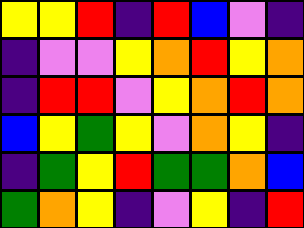[["yellow", "yellow", "red", "indigo", "red", "blue", "violet", "indigo"], ["indigo", "violet", "violet", "yellow", "orange", "red", "yellow", "orange"], ["indigo", "red", "red", "violet", "yellow", "orange", "red", "orange"], ["blue", "yellow", "green", "yellow", "violet", "orange", "yellow", "indigo"], ["indigo", "green", "yellow", "red", "green", "green", "orange", "blue"], ["green", "orange", "yellow", "indigo", "violet", "yellow", "indigo", "red"]]